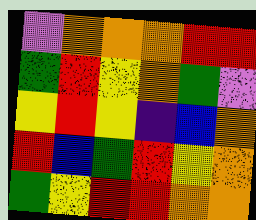[["violet", "orange", "orange", "orange", "red", "red"], ["green", "red", "yellow", "orange", "green", "violet"], ["yellow", "red", "yellow", "indigo", "blue", "orange"], ["red", "blue", "green", "red", "yellow", "orange"], ["green", "yellow", "red", "red", "orange", "orange"]]